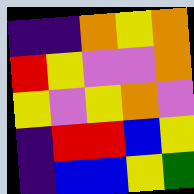[["indigo", "indigo", "orange", "yellow", "orange"], ["red", "yellow", "violet", "violet", "orange"], ["yellow", "violet", "yellow", "orange", "violet"], ["indigo", "red", "red", "blue", "yellow"], ["indigo", "blue", "blue", "yellow", "green"]]